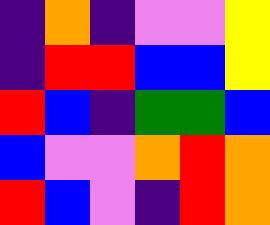[["indigo", "orange", "indigo", "violet", "violet", "yellow"], ["indigo", "red", "red", "blue", "blue", "yellow"], ["red", "blue", "indigo", "green", "green", "blue"], ["blue", "violet", "violet", "orange", "red", "orange"], ["red", "blue", "violet", "indigo", "red", "orange"]]